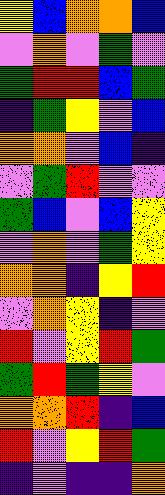[["yellow", "blue", "orange", "orange", "blue"], ["violet", "orange", "violet", "green", "violet"], ["green", "red", "red", "blue", "green"], ["indigo", "green", "yellow", "violet", "blue"], ["orange", "orange", "violet", "blue", "indigo"], ["violet", "green", "red", "violet", "violet"], ["green", "blue", "violet", "blue", "yellow"], ["violet", "orange", "violet", "green", "yellow"], ["orange", "orange", "indigo", "yellow", "red"], ["violet", "orange", "yellow", "indigo", "violet"], ["red", "violet", "yellow", "red", "green"], ["green", "red", "green", "yellow", "violet"], ["orange", "orange", "red", "indigo", "blue"], ["red", "violet", "yellow", "red", "green"], ["indigo", "violet", "indigo", "indigo", "orange"]]